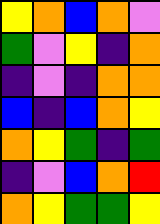[["yellow", "orange", "blue", "orange", "violet"], ["green", "violet", "yellow", "indigo", "orange"], ["indigo", "violet", "indigo", "orange", "orange"], ["blue", "indigo", "blue", "orange", "yellow"], ["orange", "yellow", "green", "indigo", "green"], ["indigo", "violet", "blue", "orange", "red"], ["orange", "yellow", "green", "green", "yellow"]]